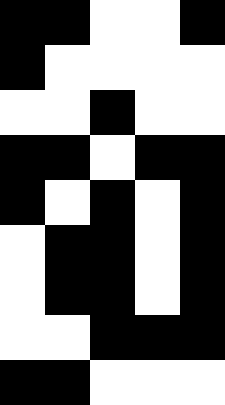[["black", "black", "white", "white", "black"], ["black", "white", "white", "white", "white"], ["white", "white", "black", "white", "white"], ["black", "black", "white", "black", "black"], ["black", "white", "black", "white", "black"], ["white", "black", "black", "white", "black"], ["white", "black", "black", "white", "black"], ["white", "white", "black", "black", "black"], ["black", "black", "white", "white", "white"]]